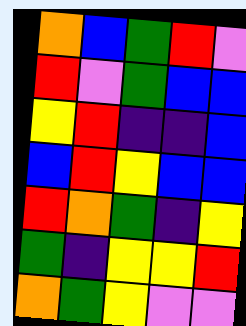[["orange", "blue", "green", "red", "violet"], ["red", "violet", "green", "blue", "blue"], ["yellow", "red", "indigo", "indigo", "blue"], ["blue", "red", "yellow", "blue", "blue"], ["red", "orange", "green", "indigo", "yellow"], ["green", "indigo", "yellow", "yellow", "red"], ["orange", "green", "yellow", "violet", "violet"]]